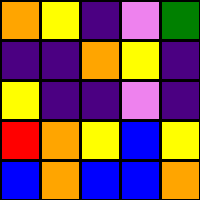[["orange", "yellow", "indigo", "violet", "green"], ["indigo", "indigo", "orange", "yellow", "indigo"], ["yellow", "indigo", "indigo", "violet", "indigo"], ["red", "orange", "yellow", "blue", "yellow"], ["blue", "orange", "blue", "blue", "orange"]]